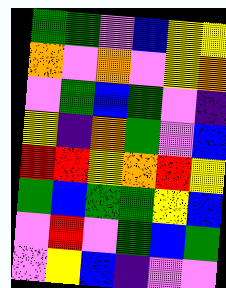[["green", "green", "violet", "blue", "yellow", "yellow"], ["orange", "violet", "orange", "violet", "yellow", "orange"], ["violet", "green", "blue", "green", "violet", "indigo"], ["yellow", "indigo", "orange", "green", "violet", "blue"], ["red", "red", "yellow", "orange", "red", "yellow"], ["green", "blue", "green", "green", "yellow", "blue"], ["violet", "red", "violet", "green", "blue", "green"], ["violet", "yellow", "blue", "indigo", "violet", "violet"]]